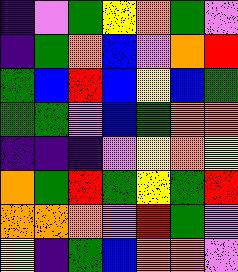[["indigo", "violet", "green", "yellow", "orange", "green", "violet"], ["indigo", "green", "orange", "blue", "violet", "orange", "red"], ["green", "blue", "red", "blue", "yellow", "blue", "green"], ["green", "green", "violet", "blue", "green", "orange", "orange"], ["indigo", "indigo", "indigo", "violet", "yellow", "orange", "yellow"], ["orange", "green", "red", "green", "yellow", "green", "red"], ["orange", "orange", "orange", "violet", "red", "green", "violet"], ["yellow", "indigo", "green", "blue", "orange", "orange", "violet"]]